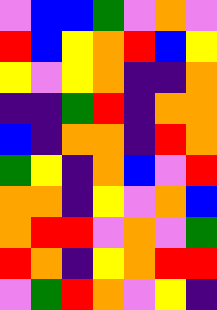[["violet", "blue", "blue", "green", "violet", "orange", "violet"], ["red", "blue", "yellow", "orange", "red", "blue", "yellow"], ["yellow", "violet", "yellow", "orange", "indigo", "indigo", "orange"], ["indigo", "indigo", "green", "red", "indigo", "orange", "orange"], ["blue", "indigo", "orange", "orange", "indigo", "red", "orange"], ["green", "yellow", "indigo", "orange", "blue", "violet", "red"], ["orange", "orange", "indigo", "yellow", "violet", "orange", "blue"], ["orange", "red", "red", "violet", "orange", "violet", "green"], ["red", "orange", "indigo", "yellow", "orange", "red", "red"], ["violet", "green", "red", "orange", "violet", "yellow", "indigo"]]